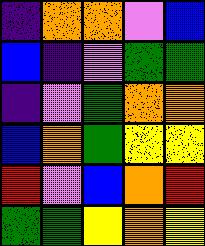[["indigo", "orange", "orange", "violet", "blue"], ["blue", "indigo", "violet", "green", "green"], ["indigo", "violet", "green", "orange", "orange"], ["blue", "orange", "green", "yellow", "yellow"], ["red", "violet", "blue", "orange", "red"], ["green", "green", "yellow", "orange", "yellow"]]